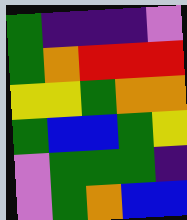[["green", "indigo", "indigo", "indigo", "violet"], ["green", "orange", "red", "red", "red"], ["yellow", "yellow", "green", "orange", "orange"], ["green", "blue", "blue", "green", "yellow"], ["violet", "green", "green", "green", "indigo"], ["violet", "green", "orange", "blue", "blue"]]